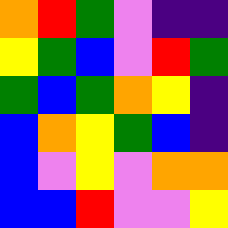[["orange", "red", "green", "violet", "indigo", "indigo"], ["yellow", "green", "blue", "violet", "red", "green"], ["green", "blue", "green", "orange", "yellow", "indigo"], ["blue", "orange", "yellow", "green", "blue", "indigo"], ["blue", "violet", "yellow", "violet", "orange", "orange"], ["blue", "blue", "red", "violet", "violet", "yellow"]]